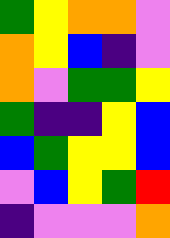[["green", "yellow", "orange", "orange", "violet"], ["orange", "yellow", "blue", "indigo", "violet"], ["orange", "violet", "green", "green", "yellow"], ["green", "indigo", "indigo", "yellow", "blue"], ["blue", "green", "yellow", "yellow", "blue"], ["violet", "blue", "yellow", "green", "red"], ["indigo", "violet", "violet", "violet", "orange"]]